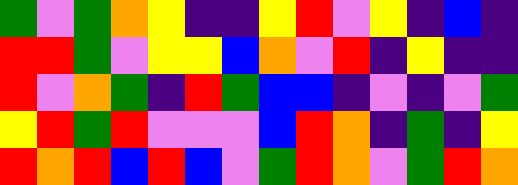[["green", "violet", "green", "orange", "yellow", "indigo", "indigo", "yellow", "red", "violet", "yellow", "indigo", "blue", "indigo"], ["red", "red", "green", "violet", "yellow", "yellow", "blue", "orange", "violet", "red", "indigo", "yellow", "indigo", "indigo"], ["red", "violet", "orange", "green", "indigo", "red", "green", "blue", "blue", "indigo", "violet", "indigo", "violet", "green"], ["yellow", "red", "green", "red", "violet", "violet", "violet", "blue", "red", "orange", "indigo", "green", "indigo", "yellow"], ["red", "orange", "red", "blue", "red", "blue", "violet", "green", "red", "orange", "violet", "green", "red", "orange"]]